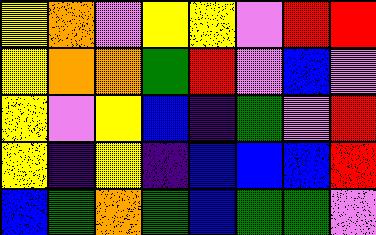[["yellow", "orange", "violet", "yellow", "yellow", "violet", "red", "red"], ["yellow", "orange", "orange", "green", "red", "violet", "blue", "violet"], ["yellow", "violet", "yellow", "blue", "indigo", "green", "violet", "red"], ["yellow", "indigo", "yellow", "indigo", "blue", "blue", "blue", "red"], ["blue", "green", "orange", "green", "blue", "green", "green", "violet"]]